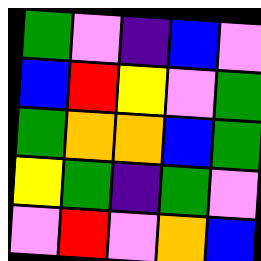[["green", "violet", "indigo", "blue", "violet"], ["blue", "red", "yellow", "violet", "green"], ["green", "orange", "orange", "blue", "green"], ["yellow", "green", "indigo", "green", "violet"], ["violet", "red", "violet", "orange", "blue"]]